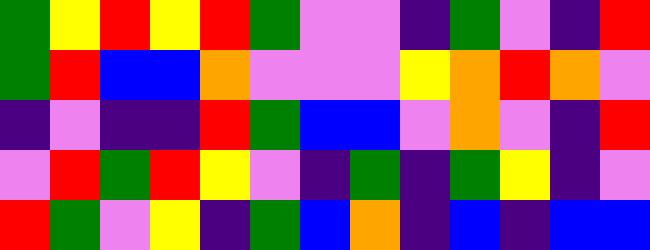[["green", "yellow", "red", "yellow", "red", "green", "violet", "violet", "indigo", "green", "violet", "indigo", "red"], ["green", "red", "blue", "blue", "orange", "violet", "violet", "violet", "yellow", "orange", "red", "orange", "violet"], ["indigo", "violet", "indigo", "indigo", "red", "green", "blue", "blue", "violet", "orange", "violet", "indigo", "red"], ["violet", "red", "green", "red", "yellow", "violet", "indigo", "green", "indigo", "green", "yellow", "indigo", "violet"], ["red", "green", "violet", "yellow", "indigo", "green", "blue", "orange", "indigo", "blue", "indigo", "blue", "blue"]]